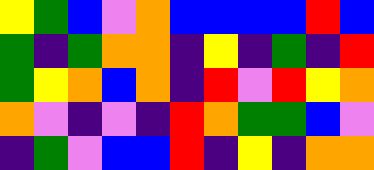[["yellow", "green", "blue", "violet", "orange", "blue", "blue", "blue", "blue", "red", "blue"], ["green", "indigo", "green", "orange", "orange", "indigo", "yellow", "indigo", "green", "indigo", "red"], ["green", "yellow", "orange", "blue", "orange", "indigo", "red", "violet", "red", "yellow", "orange"], ["orange", "violet", "indigo", "violet", "indigo", "red", "orange", "green", "green", "blue", "violet"], ["indigo", "green", "violet", "blue", "blue", "red", "indigo", "yellow", "indigo", "orange", "orange"]]